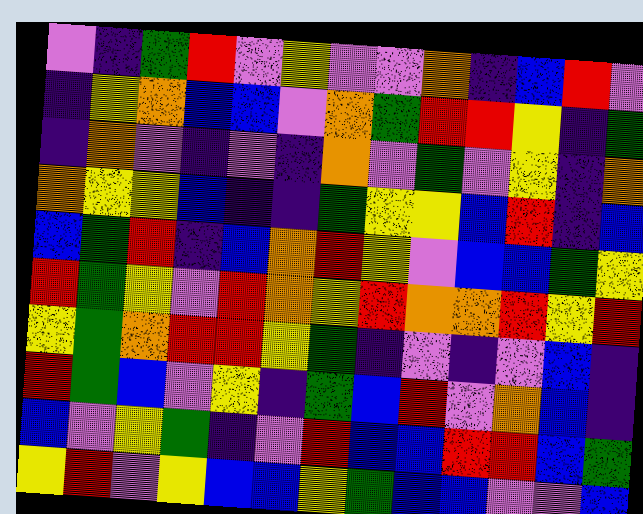[["violet", "indigo", "green", "red", "violet", "yellow", "violet", "violet", "orange", "indigo", "blue", "red", "violet"], ["indigo", "yellow", "orange", "blue", "blue", "violet", "orange", "green", "red", "red", "yellow", "indigo", "green"], ["indigo", "orange", "violet", "indigo", "violet", "indigo", "orange", "violet", "green", "violet", "yellow", "indigo", "orange"], ["orange", "yellow", "yellow", "blue", "indigo", "indigo", "green", "yellow", "yellow", "blue", "red", "indigo", "blue"], ["blue", "green", "red", "indigo", "blue", "orange", "red", "yellow", "violet", "blue", "blue", "green", "yellow"], ["red", "green", "yellow", "violet", "red", "orange", "yellow", "red", "orange", "orange", "red", "yellow", "red"], ["yellow", "green", "orange", "red", "red", "yellow", "green", "indigo", "violet", "indigo", "violet", "blue", "indigo"], ["red", "green", "blue", "violet", "yellow", "indigo", "green", "blue", "red", "violet", "orange", "blue", "indigo"], ["blue", "violet", "yellow", "green", "indigo", "violet", "red", "blue", "blue", "red", "red", "blue", "green"], ["yellow", "red", "violet", "yellow", "blue", "blue", "yellow", "green", "blue", "blue", "violet", "violet", "blue"]]